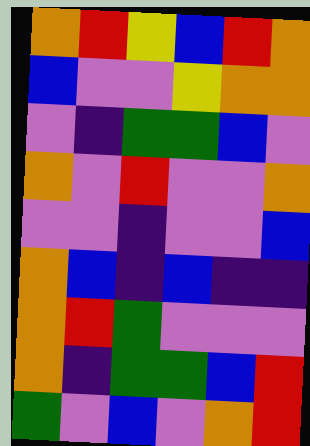[["orange", "red", "yellow", "blue", "red", "orange"], ["blue", "violet", "violet", "yellow", "orange", "orange"], ["violet", "indigo", "green", "green", "blue", "violet"], ["orange", "violet", "red", "violet", "violet", "orange"], ["violet", "violet", "indigo", "violet", "violet", "blue"], ["orange", "blue", "indigo", "blue", "indigo", "indigo"], ["orange", "red", "green", "violet", "violet", "violet"], ["orange", "indigo", "green", "green", "blue", "red"], ["green", "violet", "blue", "violet", "orange", "red"]]